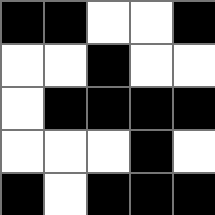[["black", "black", "white", "white", "black"], ["white", "white", "black", "white", "white"], ["white", "black", "black", "black", "black"], ["white", "white", "white", "black", "white"], ["black", "white", "black", "black", "black"]]